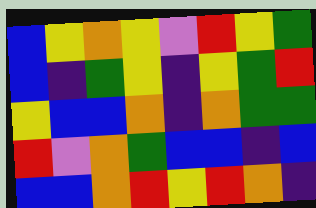[["blue", "yellow", "orange", "yellow", "violet", "red", "yellow", "green"], ["blue", "indigo", "green", "yellow", "indigo", "yellow", "green", "red"], ["yellow", "blue", "blue", "orange", "indigo", "orange", "green", "green"], ["red", "violet", "orange", "green", "blue", "blue", "indigo", "blue"], ["blue", "blue", "orange", "red", "yellow", "red", "orange", "indigo"]]